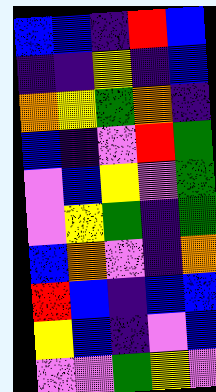[["blue", "blue", "indigo", "red", "blue"], ["indigo", "indigo", "yellow", "indigo", "blue"], ["orange", "yellow", "green", "orange", "indigo"], ["blue", "indigo", "violet", "red", "green"], ["violet", "blue", "yellow", "violet", "green"], ["violet", "yellow", "green", "indigo", "green"], ["blue", "orange", "violet", "indigo", "orange"], ["red", "blue", "indigo", "blue", "blue"], ["yellow", "blue", "indigo", "violet", "blue"], ["violet", "violet", "green", "yellow", "violet"]]